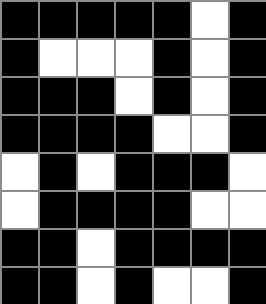[["black", "black", "black", "black", "black", "white", "black"], ["black", "white", "white", "white", "black", "white", "black"], ["black", "black", "black", "white", "black", "white", "black"], ["black", "black", "black", "black", "white", "white", "black"], ["white", "black", "white", "black", "black", "black", "white"], ["white", "black", "black", "black", "black", "white", "white"], ["black", "black", "white", "black", "black", "black", "black"], ["black", "black", "white", "black", "white", "white", "black"]]